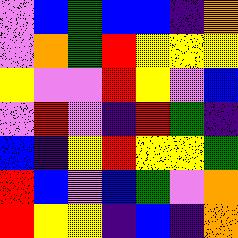[["violet", "blue", "green", "blue", "blue", "indigo", "orange"], ["violet", "orange", "green", "red", "yellow", "yellow", "yellow"], ["yellow", "violet", "violet", "red", "yellow", "violet", "blue"], ["violet", "red", "violet", "indigo", "red", "green", "indigo"], ["blue", "indigo", "yellow", "red", "yellow", "yellow", "green"], ["red", "blue", "violet", "blue", "green", "violet", "orange"], ["red", "yellow", "yellow", "indigo", "blue", "indigo", "orange"]]